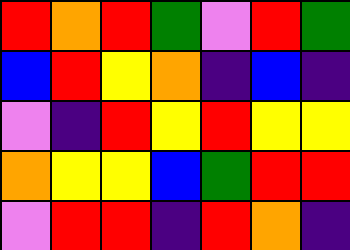[["red", "orange", "red", "green", "violet", "red", "green"], ["blue", "red", "yellow", "orange", "indigo", "blue", "indigo"], ["violet", "indigo", "red", "yellow", "red", "yellow", "yellow"], ["orange", "yellow", "yellow", "blue", "green", "red", "red"], ["violet", "red", "red", "indigo", "red", "orange", "indigo"]]